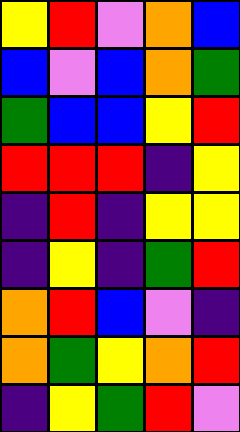[["yellow", "red", "violet", "orange", "blue"], ["blue", "violet", "blue", "orange", "green"], ["green", "blue", "blue", "yellow", "red"], ["red", "red", "red", "indigo", "yellow"], ["indigo", "red", "indigo", "yellow", "yellow"], ["indigo", "yellow", "indigo", "green", "red"], ["orange", "red", "blue", "violet", "indigo"], ["orange", "green", "yellow", "orange", "red"], ["indigo", "yellow", "green", "red", "violet"]]